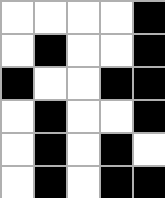[["white", "white", "white", "white", "black"], ["white", "black", "white", "white", "black"], ["black", "white", "white", "black", "black"], ["white", "black", "white", "white", "black"], ["white", "black", "white", "black", "white"], ["white", "black", "white", "black", "black"]]